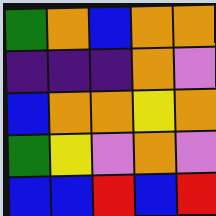[["green", "orange", "blue", "orange", "orange"], ["indigo", "indigo", "indigo", "orange", "violet"], ["blue", "orange", "orange", "yellow", "orange"], ["green", "yellow", "violet", "orange", "violet"], ["blue", "blue", "red", "blue", "red"]]